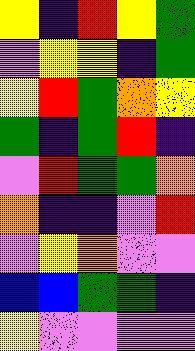[["yellow", "indigo", "red", "yellow", "green"], ["violet", "yellow", "yellow", "indigo", "green"], ["yellow", "red", "green", "orange", "yellow"], ["green", "indigo", "green", "red", "indigo"], ["violet", "red", "green", "green", "orange"], ["orange", "indigo", "indigo", "violet", "red"], ["violet", "yellow", "orange", "violet", "violet"], ["blue", "blue", "green", "green", "indigo"], ["yellow", "violet", "violet", "violet", "violet"]]